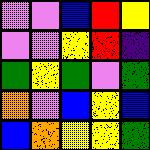[["violet", "violet", "blue", "red", "yellow"], ["violet", "violet", "yellow", "red", "indigo"], ["green", "yellow", "green", "violet", "green"], ["orange", "violet", "blue", "yellow", "blue"], ["blue", "orange", "yellow", "yellow", "green"]]